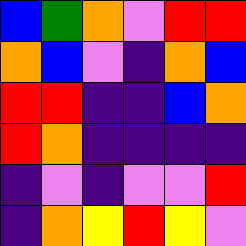[["blue", "green", "orange", "violet", "red", "red"], ["orange", "blue", "violet", "indigo", "orange", "blue"], ["red", "red", "indigo", "indigo", "blue", "orange"], ["red", "orange", "indigo", "indigo", "indigo", "indigo"], ["indigo", "violet", "indigo", "violet", "violet", "red"], ["indigo", "orange", "yellow", "red", "yellow", "violet"]]